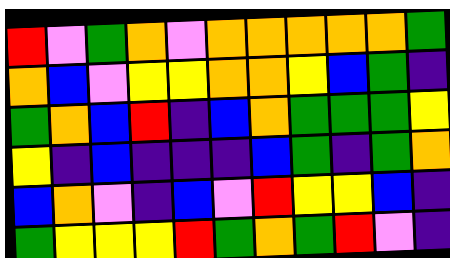[["red", "violet", "green", "orange", "violet", "orange", "orange", "orange", "orange", "orange", "green"], ["orange", "blue", "violet", "yellow", "yellow", "orange", "orange", "yellow", "blue", "green", "indigo"], ["green", "orange", "blue", "red", "indigo", "blue", "orange", "green", "green", "green", "yellow"], ["yellow", "indigo", "blue", "indigo", "indigo", "indigo", "blue", "green", "indigo", "green", "orange"], ["blue", "orange", "violet", "indigo", "blue", "violet", "red", "yellow", "yellow", "blue", "indigo"], ["green", "yellow", "yellow", "yellow", "red", "green", "orange", "green", "red", "violet", "indigo"]]